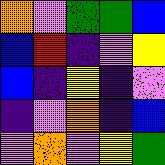[["orange", "violet", "green", "green", "blue"], ["blue", "red", "indigo", "violet", "yellow"], ["blue", "indigo", "yellow", "indigo", "violet"], ["indigo", "violet", "orange", "indigo", "blue"], ["violet", "orange", "violet", "yellow", "green"]]